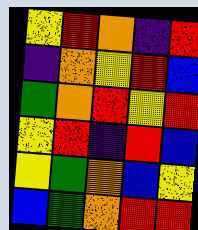[["yellow", "red", "orange", "indigo", "red"], ["indigo", "orange", "yellow", "red", "blue"], ["green", "orange", "red", "yellow", "red"], ["yellow", "red", "indigo", "red", "blue"], ["yellow", "green", "orange", "blue", "yellow"], ["blue", "green", "orange", "red", "red"]]